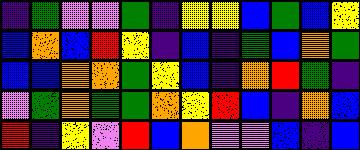[["indigo", "green", "violet", "violet", "green", "indigo", "yellow", "yellow", "blue", "green", "blue", "yellow"], ["blue", "orange", "blue", "red", "yellow", "indigo", "blue", "indigo", "green", "blue", "orange", "green"], ["blue", "blue", "orange", "orange", "green", "yellow", "blue", "indigo", "orange", "red", "green", "indigo"], ["violet", "green", "orange", "green", "green", "orange", "yellow", "red", "blue", "indigo", "orange", "blue"], ["red", "indigo", "yellow", "violet", "red", "blue", "orange", "violet", "violet", "blue", "indigo", "blue"]]